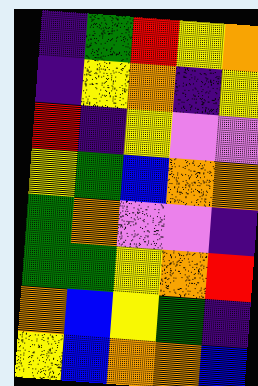[["indigo", "green", "red", "yellow", "orange"], ["indigo", "yellow", "orange", "indigo", "yellow"], ["red", "indigo", "yellow", "violet", "violet"], ["yellow", "green", "blue", "orange", "orange"], ["green", "orange", "violet", "violet", "indigo"], ["green", "green", "yellow", "orange", "red"], ["orange", "blue", "yellow", "green", "indigo"], ["yellow", "blue", "orange", "orange", "blue"]]